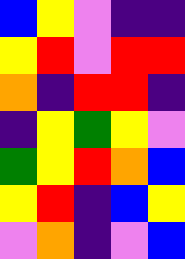[["blue", "yellow", "violet", "indigo", "indigo"], ["yellow", "red", "violet", "red", "red"], ["orange", "indigo", "red", "red", "indigo"], ["indigo", "yellow", "green", "yellow", "violet"], ["green", "yellow", "red", "orange", "blue"], ["yellow", "red", "indigo", "blue", "yellow"], ["violet", "orange", "indigo", "violet", "blue"]]